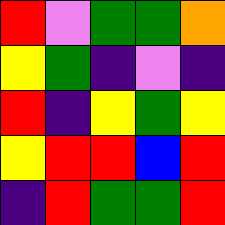[["red", "violet", "green", "green", "orange"], ["yellow", "green", "indigo", "violet", "indigo"], ["red", "indigo", "yellow", "green", "yellow"], ["yellow", "red", "red", "blue", "red"], ["indigo", "red", "green", "green", "red"]]